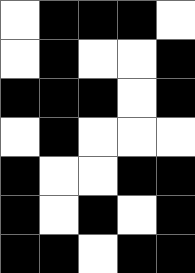[["white", "black", "black", "black", "white"], ["white", "black", "white", "white", "black"], ["black", "black", "black", "white", "black"], ["white", "black", "white", "white", "white"], ["black", "white", "white", "black", "black"], ["black", "white", "black", "white", "black"], ["black", "black", "white", "black", "black"]]